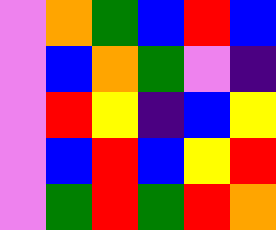[["violet", "orange", "green", "blue", "red", "blue"], ["violet", "blue", "orange", "green", "violet", "indigo"], ["violet", "red", "yellow", "indigo", "blue", "yellow"], ["violet", "blue", "red", "blue", "yellow", "red"], ["violet", "green", "red", "green", "red", "orange"]]